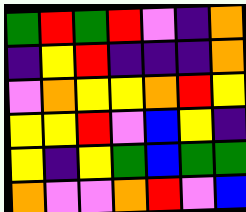[["green", "red", "green", "red", "violet", "indigo", "orange"], ["indigo", "yellow", "red", "indigo", "indigo", "indigo", "orange"], ["violet", "orange", "yellow", "yellow", "orange", "red", "yellow"], ["yellow", "yellow", "red", "violet", "blue", "yellow", "indigo"], ["yellow", "indigo", "yellow", "green", "blue", "green", "green"], ["orange", "violet", "violet", "orange", "red", "violet", "blue"]]